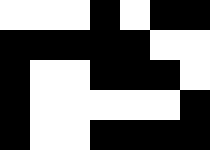[["white", "white", "white", "black", "white", "black", "black"], ["black", "black", "black", "black", "black", "white", "white"], ["black", "white", "white", "black", "black", "black", "white"], ["black", "white", "white", "white", "white", "white", "black"], ["black", "white", "white", "black", "black", "black", "black"]]